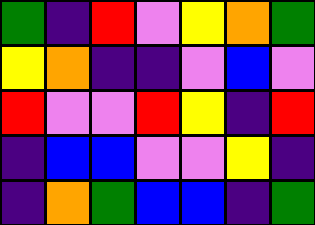[["green", "indigo", "red", "violet", "yellow", "orange", "green"], ["yellow", "orange", "indigo", "indigo", "violet", "blue", "violet"], ["red", "violet", "violet", "red", "yellow", "indigo", "red"], ["indigo", "blue", "blue", "violet", "violet", "yellow", "indigo"], ["indigo", "orange", "green", "blue", "blue", "indigo", "green"]]